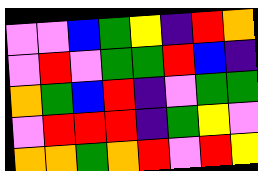[["violet", "violet", "blue", "green", "yellow", "indigo", "red", "orange"], ["violet", "red", "violet", "green", "green", "red", "blue", "indigo"], ["orange", "green", "blue", "red", "indigo", "violet", "green", "green"], ["violet", "red", "red", "red", "indigo", "green", "yellow", "violet"], ["orange", "orange", "green", "orange", "red", "violet", "red", "yellow"]]